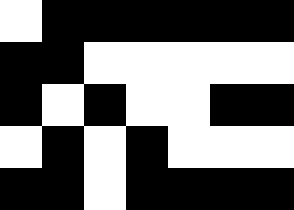[["white", "black", "black", "black", "black", "black", "black"], ["black", "black", "white", "white", "white", "white", "white"], ["black", "white", "black", "white", "white", "black", "black"], ["white", "black", "white", "black", "white", "white", "white"], ["black", "black", "white", "black", "black", "black", "black"]]